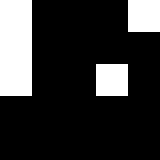[["white", "black", "black", "black", "white"], ["white", "black", "black", "black", "black"], ["white", "black", "black", "white", "black"], ["black", "black", "black", "black", "black"], ["black", "black", "black", "black", "black"]]